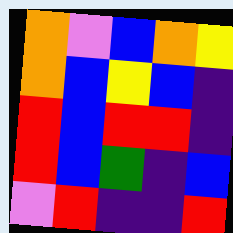[["orange", "violet", "blue", "orange", "yellow"], ["orange", "blue", "yellow", "blue", "indigo"], ["red", "blue", "red", "red", "indigo"], ["red", "blue", "green", "indigo", "blue"], ["violet", "red", "indigo", "indigo", "red"]]